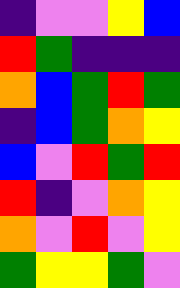[["indigo", "violet", "violet", "yellow", "blue"], ["red", "green", "indigo", "indigo", "indigo"], ["orange", "blue", "green", "red", "green"], ["indigo", "blue", "green", "orange", "yellow"], ["blue", "violet", "red", "green", "red"], ["red", "indigo", "violet", "orange", "yellow"], ["orange", "violet", "red", "violet", "yellow"], ["green", "yellow", "yellow", "green", "violet"]]